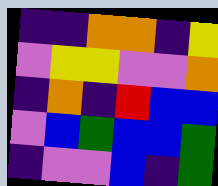[["indigo", "indigo", "orange", "orange", "indigo", "yellow"], ["violet", "yellow", "yellow", "violet", "violet", "orange"], ["indigo", "orange", "indigo", "red", "blue", "blue"], ["violet", "blue", "green", "blue", "blue", "green"], ["indigo", "violet", "violet", "blue", "indigo", "green"]]